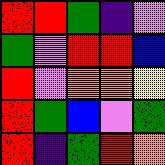[["red", "red", "green", "indigo", "violet"], ["green", "violet", "red", "red", "blue"], ["red", "violet", "orange", "orange", "yellow"], ["red", "green", "blue", "violet", "green"], ["red", "indigo", "green", "red", "orange"]]